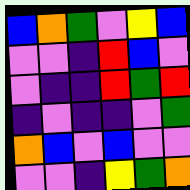[["blue", "orange", "green", "violet", "yellow", "blue"], ["violet", "violet", "indigo", "red", "blue", "violet"], ["violet", "indigo", "indigo", "red", "green", "red"], ["indigo", "violet", "indigo", "indigo", "violet", "green"], ["orange", "blue", "violet", "blue", "violet", "violet"], ["violet", "violet", "indigo", "yellow", "green", "orange"]]